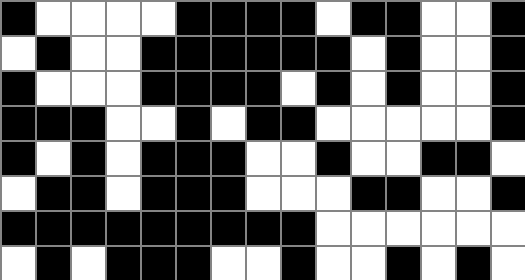[["black", "white", "white", "white", "white", "black", "black", "black", "black", "white", "black", "black", "white", "white", "black"], ["white", "black", "white", "white", "black", "black", "black", "black", "black", "black", "white", "black", "white", "white", "black"], ["black", "white", "white", "white", "black", "black", "black", "black", "white", "black", "white", "black", "white", "white", "black"], ["black", "black", "black", "white", "white", "black", "white", "black", "black", "white", "white", "white", "white", "white", "black"], ["black", "white", "black", "white", "black", "black", "black", "white", "white", "black", "white", "white", "black", "black", "white"], ["white", "black", "black", "white", "black", "black", "black", "white", "white", "white", "black", "black", "white", "white", "black"], ["black", "black", "black", "black", "black", "black", "black", "black", "black", "white", "white", "white", "white", "white", "white"], ["white", "black", "white", "black", "black", "black", "white", "white", "black", "white", "white", "black", "white", "black", "white"]]